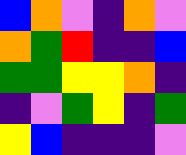[["blue", "orange", "violet", "indigo", "orange", "violet"], ["orange", "green", "red", "indigo", "indigo", "blue"], ["green", "green", "yellow", "yellow", "orange", "indigo"], ["indigo", "violet", "green", "yellow", "indigo", "green"], ["yellow", "blue", "indigo", "indigo", "indigo", "violet"]]